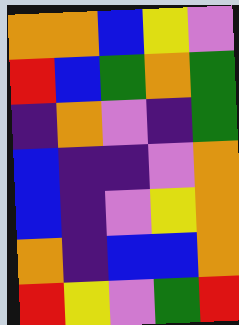[["orange", "orange", "blue", "yellow", "violet"], ["red", "blue", "green", "orange", "green"], ["indigo", "orange", "violet", "indigo", "green"], ["blue", "indigo", "indigo", "violet", "orange"], ["blue", "indigo", "violet", "yellow", "orange"], ["orange", "indigo", "blue", "blue", "orange"], ["red", "yellow", "violet", "green", "red"]]